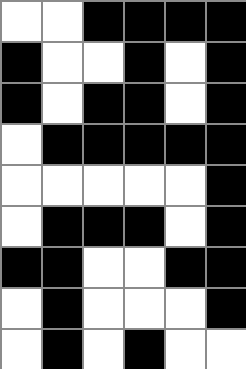[["white", "white", "black", "black", "black", "black"], ["black", "white", "white", "black", "white", "black"], ["black", "white", "black", "black", "white", "black"], ["white", "black", "black", "black", "black", "black"], ["white", "white", "white", "white", "white", "black"], ["white", "black", "black", "black", "white", "black"], ["black", "black", "white", "white", "black", "black"], ["white", "black", "white", "white", "white", "black"], ["white", "black", "white", "black", "white", "white"]]